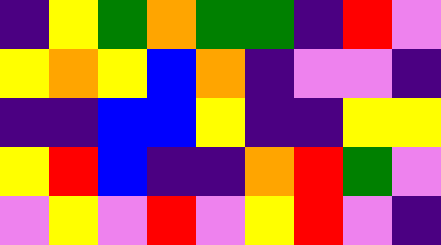[["indigo", "yellow", "green", "orange", "green", "green", "indigo", "red", "violet"], ["yellow", "orange", "yellow", "blue", "orange", "indigo", "violet", "violet", "indigo"], ["indigo", "indigo", "blue", "blue", "yellow", "indigo", "indigo", "yellow", "yellow"], ["yellow", "red", "blue", "indigo", "indigo", "orange", "red", "green", "violet"], ["violet", "yellow", "violet", "red", "violet", "yellow", "red", "violet", "indigo"]]